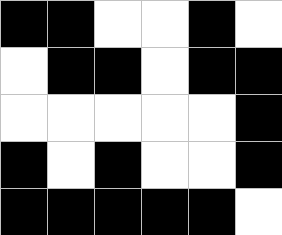[["black", "black", "white", "white", "black", "white"], ["white", "black", "black", "white", "black", "black"], ["white", "white", "white", "white", "white", "black"], ["black", "white", "black", "white", "white", "black"], ["black", "black", "black", "black", "black", "white"]]